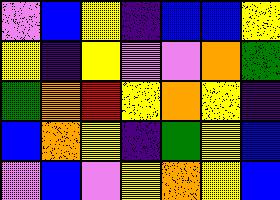[["violet", "blue", "yellow", "indigo", "blue", "blue", "yellow"], ["yellow", "indigo", "yellow", "violet", "violet", "orange", "green"], ["green", "orange", "red", "yellow", "orange", "yellow", "indigo"], ["blue", "orange", "yellow", "indigo", "green", "yellow", "blue"], ["violet", "blue", "violet", "yellow", "orange", "yellow", "blue"]]